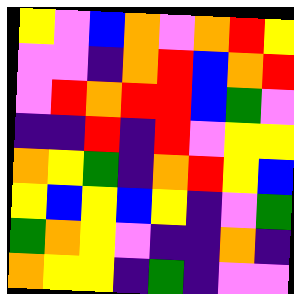[["yellow", "violet", "blue", "orange", "violet", "orange", "red", "yellow"], ["violet", "violet", "indigo", "orange", "red", "blue", "orange", "red"], ["violet", "red", "orange", "red", "red", "blue", "green", "violet"], ["indigo", "indigo", "red", "indigo", "red", "violet", "yellow", "yellow"], ["orange", "yellow", "green", "indigo", "orange", "red", "yellow", "blue"], ["yellow", "blue", "yellow", "blue", "yellow", "indigo", "violet", "green"], ["green", "orange", "yellow", "violet", "indigo", "indigo", "orange", "indigo"], ["orange", "yellow", "yellow", "indigo", "green", "indigo", "violet", "violet"]]